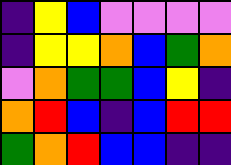[["indigo", "yellow", "blue", "violet", "violet", "violet", "violet"], ["indigo", "yellow", "yellow", "orange", "blue", "green", "orange"], ["violet", "orange", "green", "green", "blue", "yellow", "indigo"], ["orange", "red", "blue", "indigo", "blue", "red", "red"], ["green", "orange", "red", "blue", "blue", "indigo", "indigo"]]